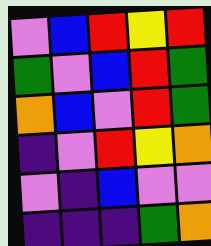[["violet", "blue", "red", "yellow", "red"], ["green", "violet", "blue", "red", "green"], ["orange", "blue", "violet", "red", "green"], ["indigo", "violet", "red", "yellow", "orange"], ["violet", "indigo", "blue", "violet", "violet"], ["indigo", "indigo", "indigo", "green", "orange"]]